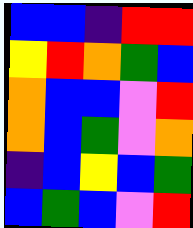[["blue", "blue", "indigo", "red", "red"], ["yellow", "red", "orange", "green", "blue"], ["orange", "blue", "blue", "violet", "red"], ["orange", "blue", "green", "violet", "orange"], ["indigo", "blue", "yellow", "blue", "green"], ["blue", "green", "blue", "violet", "red"]]